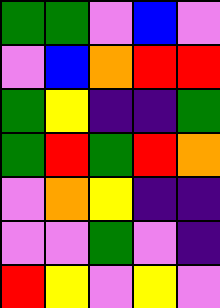[["green", "green", "violet", "blue", "violet"], ["violet", "blue", "orange", "red", "red"], ["green", "yellow", "indigo", "indigo", "green"], ["green", "red", "green", "red", "orange"], ["violet", "orange", "yellow", "indigo", "indigo"], ["violet", "violet", "green", "violet", "indigo"], ["red", "yellow", "violet", "yellow", "violet"]]